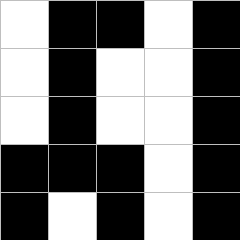[["white", "black", "black", "white", "black"], ["white", "black", "white", "white", "black"], ["white", "black", "white", "white", "black"], ["black", "black", "black", "white", "black"], ["black", "white", "black", "white", "black"]]